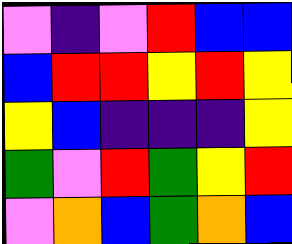[["violet", "indigo", "violet", "red", "blue", "blue"], ["blue", "red", "red", "yellow", "red", "yellow"], ["yellow", "blue", "indigo", "indigo", "indigo", "yellow"], ["green", "violet", "red", "green", "yellow", "red"], ["violet", "orange", "blue", "green", "orange", "blue"]]